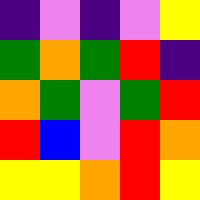[["indigo", "violet", "indigo", "violet", "yellow"], ["green", "orange", "green", "red", "indigo"], ["orange", "green", "violet", "green", "red"], ["red", "blue", "violet", "red", "orange"], ["yellow", "yellow", "orange", "red", "yellow"]]